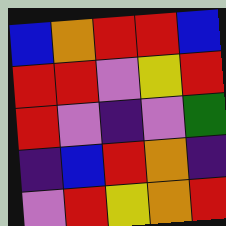[["blue", "orange", "red", "red", "blue"], ["red", "red", "violet", "yellow", "red"], ["red", "violet", "indigo", "violet", "green"], ["indigo", "blue", "red", "orange", "indigo"], ["violet", "red", "yellow", "orange", "red"]]